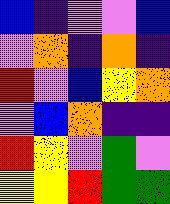[["blue", "indigo", "violet", "violet", "blue"], ["violet", "orange", "indigo", "orange", "indigo"], ["red", "violet", "blue", "yellow", "orange"], ["violet", "blue", "orange", "indigo", "indigo"], ["red", "yellow", "violet", "green", "violet"], ["yellow", "yellow", "red", "green", "green"]]